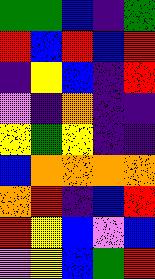[["green", "green", "blue", "indigo", "green"], ["red", "blue", "red", "blue", "red"], ["indigo", "yellow", "blue", "indigo", "red"], ["violet", "indigo", "orange", "indigo", "indigo"], ["yellow", "green", "yellow", "indigo", "indigo"], ["blue", "orange", "orange", "orange", "orange"], ["orange", "red", "indigo", "blue", "red"], ["red", "yellow", "blue", "violet", "blue"], ["violet", "yellow", "blue", "green", "red"]]